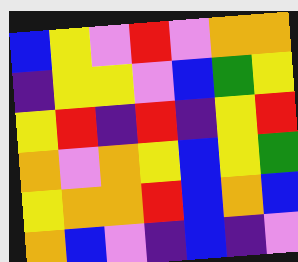[["blue", "yellow", "violet", "red", "violet", "orange", "orange"], ["indigo", "yellow", "yellow", "violet", "blue", "green", "yellow"], ["yellow", "red", "indigo", "red", "indigo", "yellow", "red"], ["orange", "violet", "orange", "yellow", "blue", "yellow", "green"], ["yellow", "orange", "orange", "red", "blue", "orange", "blue"], ["orange", "blue", "violet", "indigo", "blue", "indigo", "violet"]]